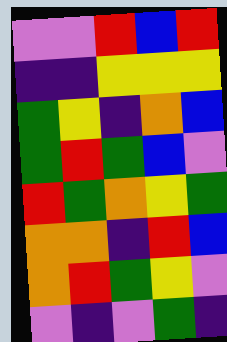[["violet", "violet", "red", "blue", "red"], ["indigo", "indigo", "yellow", "yellow", "yellow"], ["green", "yellow", "indigo", "orange", "blue"], ["green", "red", "green", "blue", "violet"], ["red", "green", "orange", "yellow", "green"], ["orange", "orange", "indigo", "red", "blue"], ["orange", "red", "green", "yellow", "violet"], ["violet", "indigo", "violet", "green", "indigo"]]